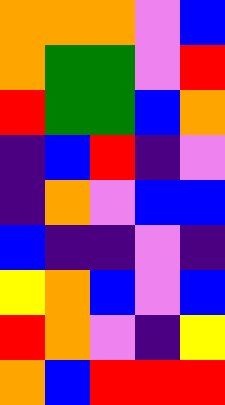[["orange", "orange", "orange", "violet", "blue"], ["orange", "green", "green", "violet", "red"], ["red", "green", "green", "blue", "orange"], ["indigo", "blue", "red", "indigo", "violet"], ["indigo", "orange", "violet", "blue", "blue"], ["blue", "indigo", "indigo", "violet", "indigo"], ["yellow", "orange", "blue", "violet", "blue"], ["red", "orange", "violet", "indigo", "yellow"], ["orange", "blue", "red", "red", "red"]]